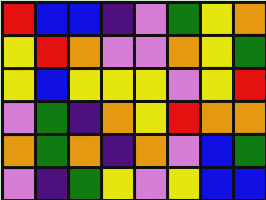[["red", "blue", "blue", "indigo", "violet", "green", "yellow", "orange"], ["yellow", "red", "orange", "violet", "violet", "orange", "yellow", "green"], ["yellow", "blue", "yellow", "yellow", "yellow", "violet", "yellow", "red"], ["violet", "green", "indigo", "orange", "yellow", "red", "orange", "orange"], ["orange", "green", "orange", "indigo", "orange", "violet", "blue", "green"], ["violet", "indigo", "green", "yellow", "violet", "yellow", "blue", "blue"]]